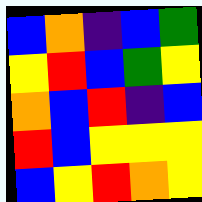[["blue", "orange", "indigo", "blue", "green"], ["yellow", "red", "blue", "green", "yellow"], ["orange", "blue", "red", "indigo", "blue"], ["red", "blue", "yellow", "yellow", "yellow"], ["blue", "yellow", "red", "orange", "yellow"]]